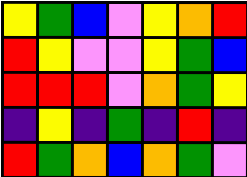[["yellow", "green", "blue", "violet", "yellow", "orange", "red"], ["red", "yellow", "violet", "violet", "yellow", "green", "blue"], ["red", "red", "red", "violet", "orange", "green", "yellow"], ["indigo", "yellow", "indigo", "green", "indigo", "red", "indigo"], ["red", "green", "orange", "blue", "orange", "green", "violet"]]